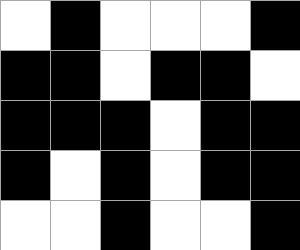[["white", "black", "white", "white", "white", "black"], ["black", "black", "white", "black", "black", "white"], ["black", "black", "black", "white", "black", "black"], ["black", "white", "black", "white", "black", "black"], ["white", "white", "black", "white", "white", "black"]]